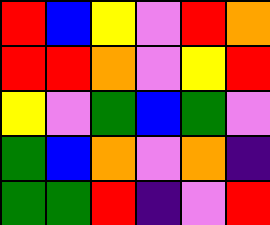[["red", "blue", "yellow", "violet", "red", "orange"], ["red", "red", "orange", "violet", "yellow", "red"], ["yellow", "violet", "green", "blue", "green", "violet"], ["green", "blue", "orange", "violet", "orange", "indigo"], ["green", "green", "red", "indigo", "violet", "red"]]